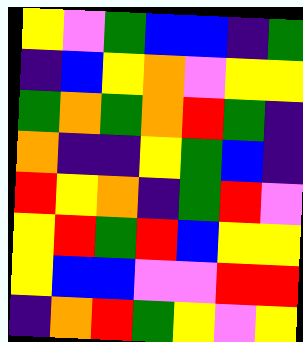[["yellow", "violet", "green", "blue", "blue", "indigo", "green"], ["indigo", "blue", "yellow", "orange", "violet", "yellow", "yellow"], ["green", "orange", "green", "orange", "red", "green", "indigo"], ["orange", "indigo", "indigo", "yellow", "green", "blue", "indigo"], ["red", "yellow", "orange", "indigo", "green", "red", "violet"], ["yellow", "red", "green", "red", "blue", "yellow", "yellow"], ["yellow", "blue", "blue", "violet", "violet", "red", "red"], ["indigo", "orange", "red", "green", "yellow", "violet", "yellow"]]